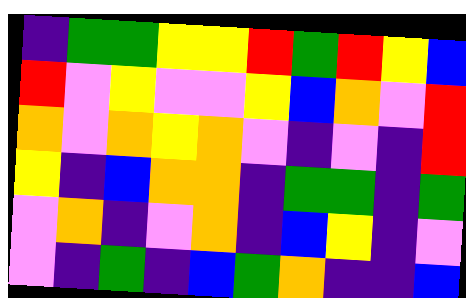[["indigo", "green", "green", "yellow", "yellow", "red", "green", "red", "yellow", "blue"], ["red", "violet", "yellow", "violet", "violet", "yellow", "blue", "orange", "violet", "red"], ["orange", "violet", "orange", "yellow", "orange", "violet", "indigo", "violet", "indigo", "red"], ["yellow", "indigo", "blue", "orange", "orange", "indigo", "green", "green", "indigo", "green"], ["violet", "orange", "indigo", "violet", "orange", "indigo", "blue", "yellow", "indigo", "violet"], ["violet", "indigo", "green", "indigo", "blue", "green", "orange", "indigo", "indigo", "blue"]]